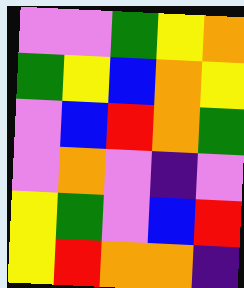[["violet", "violet", "green", "yellow", "orange"], ["green", "yellow", "blue", "orange", "yellow"], ["violet", "blue", "red", "orange", "green"], ["violet", "orange", "violet", "indigo", "violet"], ["yellow", "green", "violet", "blue", "red"], ["yellow", "red", "orange", "orange", "indigo"]]